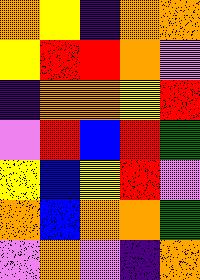[["orange", "yellow", "indigo", "orange", "orange"], ["yellow", "red", "red", "orange", "violet"], ["indigo", "orange", "orange", "yellow", "red"], ["violet", "red", "blue", "red", "green"], ["yellow", "blue", "yellow", "red", "violet"], ["orange", "blue", "orange", "orange", "green"], ["violet", "orange", "violet", "indigo", "orange"]]